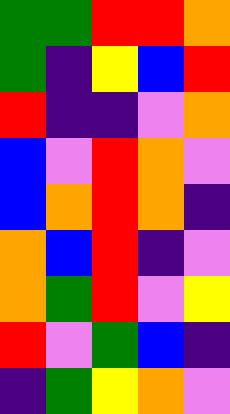[["green", "green", "red", "red", "orange"], ["green", "indigo", "yellow", "blue", "red"], ["red", "indigo", "indigo", "violet", "orange"], ["blue", "violet", "red", "orange", "violet"], ["blue", "orange", "red", "orange", "indigo"], ["orange", "blue", "red", "indigo", "violet"], ["orange", "green", "red", "violet", "yellow"], ["red", "violet", "green", "blue", "indigo"], ["indigo", "green", "yellow", "orange", "violet"]]